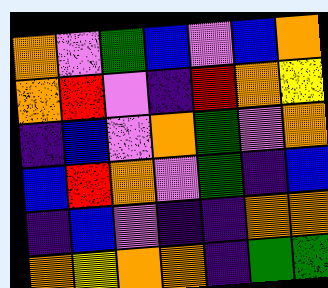[["orange", "violet", "green", "blue", "violet", "blue", "orange"], ["orange", "red", "violet", "indigo", "red", "orange", "yellow"], ["indigo", "blue", "violet", "orange", "green", "violet", "orange"], ["blue", "red", "orange", "violet", "green", "indigo", "blue"], ["indigo", "blue", "violet", "indigo", "indigo", "orange", "orange"], ["orange", "yellow", "orange", "orange", "indigo", "green", "green"]]